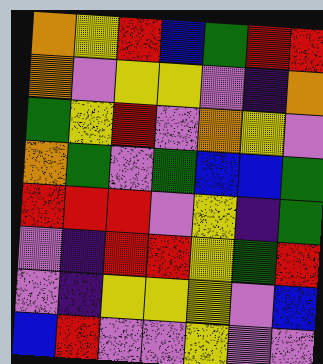[["orange", "yellow", "red", "blue", "green", "red", "red"], ["orange", "violet", "yellow", "yellow", "violet", "indigo", "orange"], ["green", "yellow", "red", "violet", "orange", "yellow", "violet"], ["orange", "green", "violet", "green", "blue", "blue", "green"], ["red", "red", "red", "violet", "yellow", "indigo", "green"], ["violet", "indigo", "red", "red", "yellow", "green", "red"], ["violet", "indigo", "yellow", "yellow", "yellow", "violet", "blue"], ["blue", "red", "violet", "violet", "yellow", "violet", "violet"]]